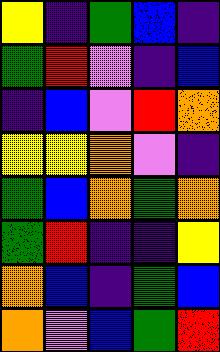[["yellow", "indigo", "green", "blue", "indigo"], ["green", "red", "violet", "indigo", "blue"], ["indigo", "blue", "violet", "red", "orange"], ["yellow", "yellow", "orange", "violet", "indigo"], ["green", "blue", "orange", "green", "orange"], ["green", "red", "indigo", "indigo", "yellow"], ["orange", "blue", "indigo", "green", "blue"], ["orange", "violet", "blue", "green", "red"]]